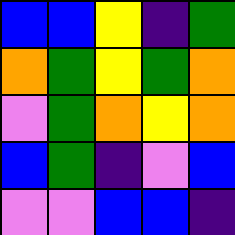[["blue", "blue", "yellow", "indigo", "green"], ["orange", "green", "yellow", "green", "orange"], ["violet", "green", "orange", "yellow", "orange"], ["blue", "green", "indigo", "violet", "blue"], ["violet", "violet", "blue", "blue", "indigo"]]